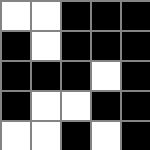[["white", "white", "black", "black", "black"], ["black", "white", "black", "black", "black"], ["black", "black", "black", "white", "black"], ["black", "white", "white", "black", "black"], ["white", "white", "black", "white", "black"]]